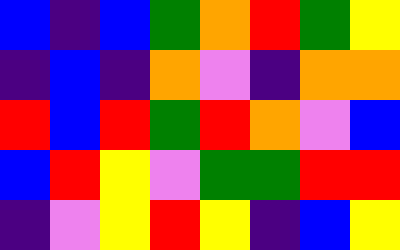[["blue", "indigo", "blue", "green", "orange", "red", "green", "yellow"], ["indigo", "blue", "indigo", "orange", "violet", "indigo", "orange", "orange"], ["red", "blue", "red", "green", "red", "orange", "violet", "blue"], ["blue", "red", "yellow", "violet", "green", "green", "red", "red"], ["indigo", "violet", "yellow", "red", "yellow", "indigo", "blue", "yellow"]]